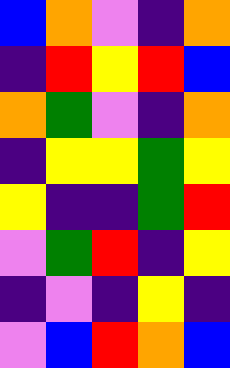[["blue", "orange", "violet", "indigo", "orange"], ["indigo", "red", "yellow", "red", "blue"], ["orange", "green", "violet", "indigo", "orange"], ["indigo", "yellow", "yellow", "green", "yellow"], ["yellow", "indigo", "indigo", "green", "red"], ["violet", "green", "red", "indigo", "yellow"], ["indigo", "violet", "indigo", "yellow", "indigo"], ["violet", "blue", "red", "orange", "blue"]]